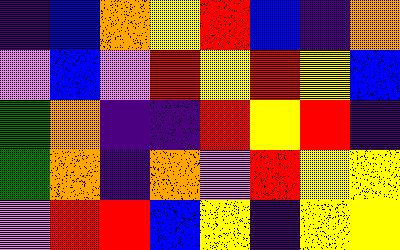[["indigo", "blue", "orange", "yellow", "red", "blue", "indigo", "orange"], ["violet", "blue", "violet", "red", "yellow", "red", "yellow", "blue"], ["green", "orange", "indigo", "indigo", "red", "yellow", "red", "indigo"], ["green", "orange", "indigo", "orange", "violet", "red", "yellow", "yellow"], ["violet", "red", "red", "blue", "yellow", "indigo", "yellow", "yellow"]]